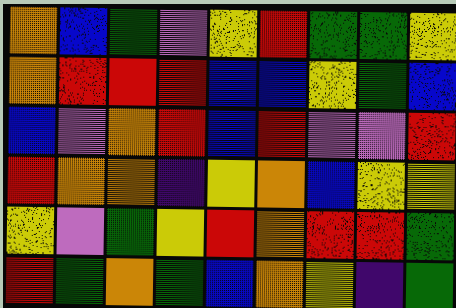[["orange", "blue", "green", "violet", "yellow", "red", "green", "green", "yellow"], ["orange", "red", "red", "red", "blue", "blue", "yellow", "green", "blue"], ["blue", "violet", "orange", "red", "blue", "red", "violet", "violet", "red"], ["red", "orange", "orange", "indigo", "yellow", "orange", "blue", "yellow", "yellow"], ["yellow", "violet", "green", "yellow", "red", "orange", "red", "red", "green"], ["red", "green", "orange", "green", "blue", "orange", "yellow", "indigo", "green"]]